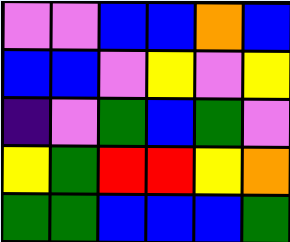[["violet", "violet", "blue", "blue", "orange", "blue"], ["blue", "blue", "violet", "yellow", "violet", "yellow"], ["indigo", "violet", "green", "blue", "green", "violet"], ["yellow", "green", "red", "red", "yellow", "orange"], ["green", "green", "blue", "blue", "blue", "green"]]